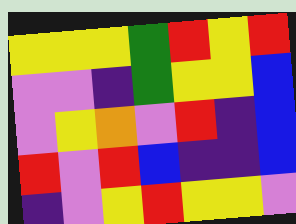[["yellow", "yellow", "yellow", "green", "red", "yellow", "red"], ["violet", "violet", "indigo", "green", "yellow", "yellow", "blue"], ["violet", "yellow", "orange", "violet", "red", "indigo", "blue"], ["red", "violet", "red", "blue", "indigo", "indigo", "blue"], ["indigo", "violet", "yellow", "red", "yellow", "yellow", "violet"]]